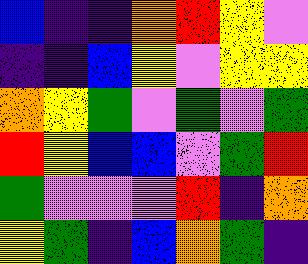[["blue", "indigo", "indigo", "orange", "red", "yellow", "violet"], ["indigo", "indigo", "blue", "yellow", "violet", "yellow", "yellow"], ["orange", "yellow", "green", "violet", "green", "violet", "green"], ["red", "yellow", "blue", "blue", "violet", "green", "red"], ["green", "violet", "violet", "violet", "red", "indigo", "orange"], ["yellow", "green", "indigo", "blue", "orange", "green", "indigo"]]